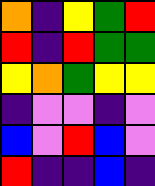[["orange", "indigo", "yellow", "green", "red"], ["red", "indigo", "red", "green", "green"], ["yellow", "orange", "green", "yellow", "yellow"], ["indigo", "violet", "violet", "indigo", "violet"], ["blue", "violet", "red", "blue", "violet"], ["red", "indigo", "indigo", "blue", "indigo"]]